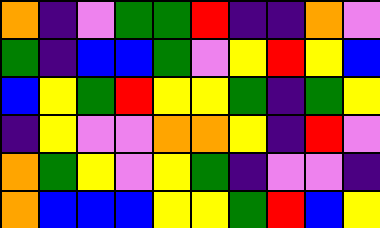[["orange", "indigo", "violet", "green", "green", "red", "indigo", "indigo", "orange", "violet"], ["green", "indigo", "blue", "blue", "green", "violet", "yellow", "red", "yellow", "blue"], ["blue", "yellow", "green", "red", "yellow", "yellow", "green", "indigo", "green", "yellow"], ["indigo", "yellow", "violet", "violet", "orange", "orange", "yellow", "indigo", "red", "violet"], ["orange", "green", "yellow", "violet", "yellow", "green", "indigo", "violet", "violet", "indigo"], ["orange", "blue", "blue", "blue", "yellow", "yellow", "green", "red", "blue", "yellow"]]